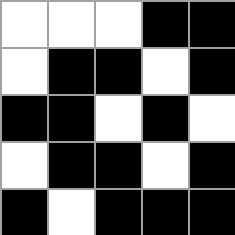[["white", "white", "white", "black", "black"], ["white", "black", "black", "white", "black"], ["black", "black", "white", "black", "white"], ["white", "black", "black", "white", "black"], ["black", "white", "black", "black", "black"]]